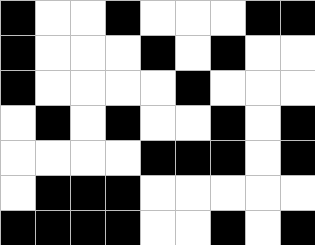[["black", "white", "white", "black", "white", "white", "white", "black", "black"], ["black", "white", "white", "white", "black", "white", "black", "white", "white"], ["black", "white", "white", "white", "white", "black", "white", "white", "white"], ["white", "black", "white", "black", "white", "white", "black", "white", "black"], ["white", "white", "white", "white", "black", "black", "black", "white", "black"], ["white", "black", "black", "black", "white", "white", "white", "white", "white"], ["black", "black", "black", "black", "white", "white", "black", "white", "black"]]